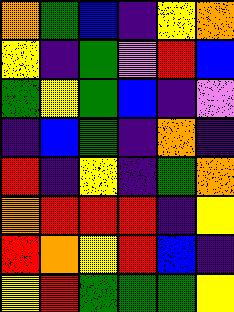[["orange", "green", "blue", "indigo", "yellow", "orange"], ["yellow", "indigo", "green", "violet", "red", "blue"], ["green", "yellow", "green", "blue", "indigo", "violet"], ["indigo", "blue", "green", "indigo", "orange", "indigo"], ["red", "indigo", "yellow", "indigo", "green", "orange"], ["orange", "red", "red", "red", "indigo", "yellow"], ["red", "orange", "yellow", "red", "blue", "indigo"], ["yellow", "red", "green", "green", "green", "yellow"]]